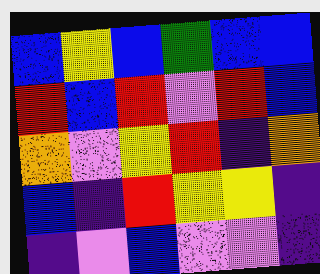[["blue", "yellow", "blue", "green", "blue", "blue"], ["red", "blue", "red", "violet", "red", "blue"], ["orange", "violet", "yellow", "red", "indigo", "orange"], ["blue", "indigo", "red", "yellow", "yellow", "indigo"], ["indigo", "violet", "blue", "violet", "violet", "indigo"]]